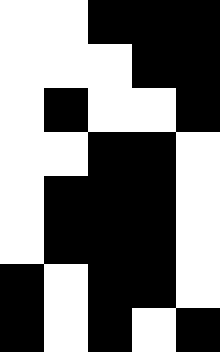[["white", "white", "black", "black", "black"], ["white", "white", "white", "black", "black"], ["white", "black", "white", "white", "black"], ["white", "white", "black", "black", "white"], ["white", "black", "black", "black", "white"], ["white", "black", "black", "black", "white"], ["black", "white", "black", "black", "white"], ["black", "white", "black", "white", "black"]]